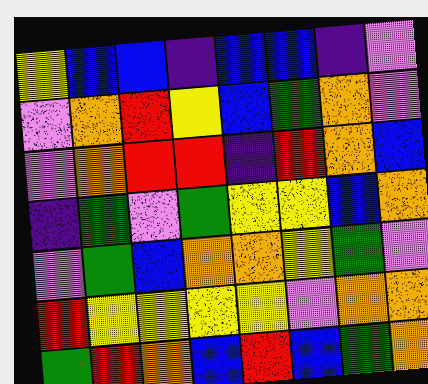[["yellow", "blue", "blue", "indigo", "blue", "blue", "indigo", "violet"], ["violet", "orange", "red", "yellow", "blue", "green", "orange", "violet"], ["violet", "orange", "red", "red", "indigo", "red", "orange", "blue"], ["indigo", "green", "violet", "green", "yellow", "yellow", "blue", "orange"], ["violet", "green", "blue", "orange", "orange", "yellow", "green", "violet"], ["red", "yellow", "yellow", "yellow", "yellow", "violet", "orange", "orange"], ["green", "red", "orange", "blue", "red", "blue", "green", "orange"]]